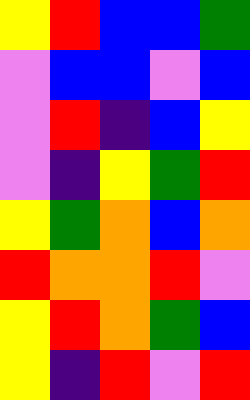[["yellow", "red", "blue", "blue", "green"], ["violet", "blue", "blue", "violet", "blue"], ["violet", "red", "indigo", "blue", "yellow"], ["violet", "indigo", "yellow", "green", "red"], ["yellow", "green", "orange", "blue", "orange"], ["red", "orange", "orange", "red", "violet"], ["yellow", "red", "orange", "green", "blue"], ["yellow", "indigo", "red", "violet", "red"]]